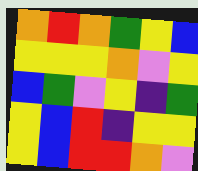[["orange", "red", "orange", "green", "yellow", "blue"], ["yellow", "yellow", "yellow", "orange", "violet", "yellow"], ["blue", "green", "violet", "yellow", "indigo", "green"], ["yellow", "blue", "red", "indigo", "yellow", "yellow"], ["yellow", "blue", "red", "red", "orange", "violet"]]